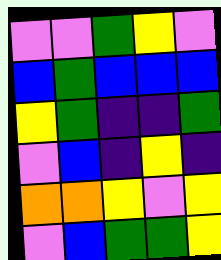[["violet", "violet", "green", "yellow", "violet"], ["blue", "green", "blue", "blue", "blue"], ["yellow", "green", "indigo", "indigo", "green"], ["violet", "blue", "indigo", "yellow", "indigo"], ["orange", "orange", "yellow", "violet", "yellow"], ["violet", "blue", "green", "green", "yellow"]]